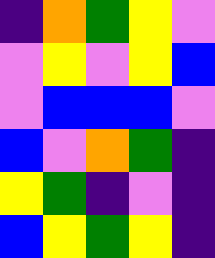[["indigo", "orange", "green", "yellow", "violet"], ["violet", "yellow", "violet", "yellow", "blue"], ["violet", "blue", "blue", "blue", "violet"], ["blue", "violet", "orange", "green", "indigo"], ["yellow", "green", "indigo", "violet", "indigo"], ["blue", "yellow", "green", "yellow", "indigo"]]